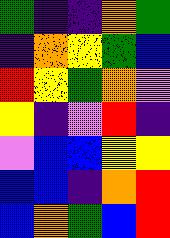[["green", "indigo", "indigo", "orange", "green"], ["indigo", "orange", "yellow", "green", "blue"], ["red", "yellow", "green", "orange", "violet"], ["yellow", "indigo", "violet", "red", "indigo"], ["violet", "blue", "blue", "yellow", "yellow"], ["blue", "blue", "indigo", "orange", "red"], ["blue", "orange", "green", "blue", "red"]]